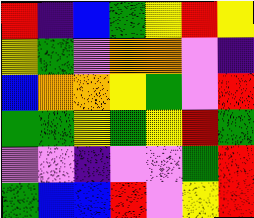[["red", "indigo", "blue", "green", "yellow", "red", "yellow"], ["yellow", "green", "violet", "orange", "orange", "violet", "indigo"], ["blue", "orange", "orange", "yellow", "green", "violet", "red"], ["green", "green", "yellow", "green", "yellow", "red", "green"], ["violet", "violet", "indigo", "violet", "violet", "green", "red"], ["green", "blue", "blue", "red", "violet", "yellow", "red"]]